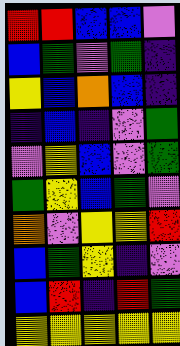[["red", "red", "blue", "blue", "violet"], ["blue", "green", "violet", "green", "indigo"], ["yellow", "blue", "orange", "blue", "indigo"], ["indigo", "blue", "indigo", "violet", "green"], ["violet", "yellow", "blue", "violet", "green"], ["green", "yellow", "blue", "green", "violet"], ["orange", "violet", "yellow", "yellow", "red"], ["blue", "green", "yellow", "indigo", "violet"], ["blue", "red", "indigo", "red", "green"], ["yellow", "yellow", "yellow", "yellow", "yellow"]]